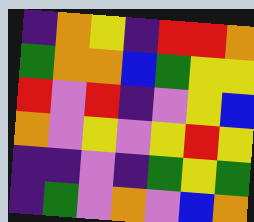[["indigo", "orange", "yellow", "indigo", "red", "red", "orange"], ["green", "orange", "orange", "blue", "green", "yellow", "yellow"], ["red", "violet", "red", "indigo", "violet", "yellow", "blue"], ["orange", "violet", "yellow", "violet", "yellow", "red", "yellow"], ["indigo", "indigo", "violet", "indigo", "green", "yellow", "green"], ["indigo", "green", "violet", "orange", "violet", "blue", "orange"]]